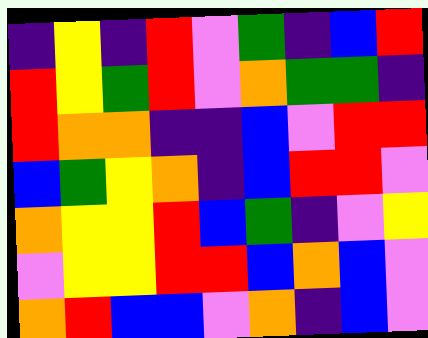[["indigo", "yellow", "indigo", "red", "violet", "green", "indigo", "blue", "red"], ["red", "yellow", "green", "red", "violet", "orange", "green", "green", "indigo"], ["red", "orange", "orange", "indigo", "indigo", "blue", "violet", "red", "red"], ["blue", "green", "yellow", "orange", "indigo", "blue", "red", "red", "violet"], ["orange", "yellow", "yellow", "red", "blue", "green", "indigo", "violet", "yellow"], ["violet", "yellow", "yellow", "red", "red", "blue", "orange", "blue", "violet"], ["orange", "red", "blue", "blue", "violet", "orange", "indigo", "blue", "violet"]]